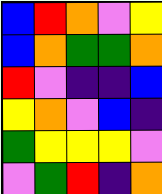[["blue", "red", "orange", "violet", "yellow"], ["blue", "orange", "green", "green", "orange"], ["red", "violet", "indigo", "indigo", "blue"], ["yellow", "orange", "violet", "blue", "indigo"], ["green", "yellow", "yellow", "yellow", "violet"], ["violet", "green", "red", "indigo", "orange"]]